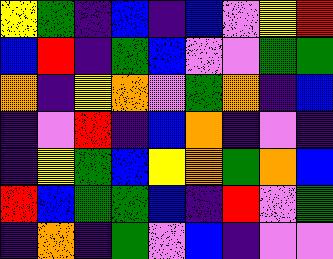[["yellow", "green", "indigo", "blue", "indigo", "blue", "violet", "yellow", "red"], ["blue", "red", "indigo", "green", "blue", "violet", "violet", "green", "green"], ["orange", "indigo", "yellow", "orange", "violet", "green", "orange", "indigo", "blue"], ["indigo", "violet", "red", "indigo", "blue", "orange", "indigo", "violet", "indigo"], ["indigo", "yellow", "green", "blue", "yellow", "orange", "green", "orange", "blue"], ["red", "blue", "green", "green", "blue", "indigo", "red", "violet", "green"], ["indigo", "orange", "indigo", "green", "violet", "blue", "indigo", "violet", "violet"]]